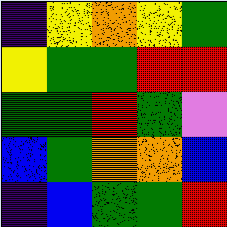[["indigo", "yellow", "orange", "yellow", "green"], ["yellow", "green", "green", "red", "red"], ["green", "green", "red", "green", "violet"], ["blue", "green", "orange", "orange", "blue"], ["indigo", "blue", "green", "green", "red"]]